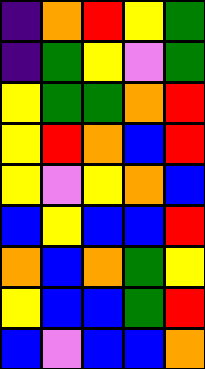[["indigo", "orange", "red", "yellow", "green"], ["indigo", "green", "yellow", "violet", "green"], ["yellow", "green", "green", "orange", "red"], ["yellow", "red", "orange", "blue", "red"], ["yellow", "violet", "yellow", "orange", "blue"], ["blue", "yellow", "blue", "blue", "red"], ["orange", "blue", "orange", "green", "yellow"], ["yellow", "blue", "blue", "green", "red"], ["blue", "violet", "blue", "blue", "orange"]]